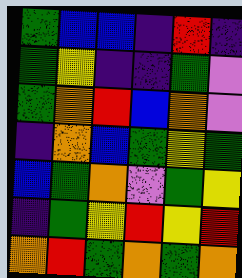[["green", "blue", "blue", "indigo", "red", "indigo"], ["green", "yellow", "indigo", "indigo", "green", "violet"], ["green", "orange", "red", "blue", "orange", "violet"], ["indigo", "orange", "blue", "green", "yellow", "green"], ["blue", "green", "orange", "violet", "green", "yellow"], ["indigo", "green", "yellow", "red", "yellow", "red"], ["orange", "red", "green", "orange", "green", "orange"]]